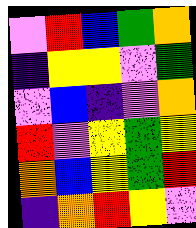[["violet", "red", "blue", "green", "orange"], ["indigo", "yellow", "yellow", "violet", "green"], ["violet", "blue", "indigo", "violet", "orange"], ["red", "violet", "yellow", "green", "yellow"], ["orange", "blue", "yellow", "green", "red"], ["indigo", "orange", "red", "yellow", "violet"]]